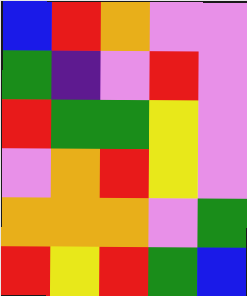[["blue", "red", "orange", "violet", "violet"], ["green", "indigo", "violet", "red", "violet"], ["red", "green", "green", "yellow", "violet"], ["violet", "orange", "red", "yellow", "violet"], ["orange", "orange", "orange", "violet", "green"], ["red", "yellow", "red", "green", "blue"]]